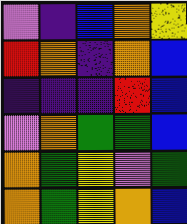[["violet", "indigo", "blue", "orange", "yellow"], ["red", "orange", "indigo", "orange", "blue"], ["indigo", "indigo", "indigo", "red", "blue"], ["violet", "orange", "green", "green", "blue"], ["orange", "green", "yellow", "violet", "green"], ["orange", "green", "yellow", "orange", "blue"]]